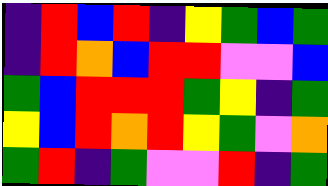[["indigo", "red", "blue", "red", "indigo", "yellow", "green", "blue", "green"], ["indigo", "red", "orange", "blue", "red", "red", "violet", "violet", "blue"], ["green", "blue", "red", "red", "red", "green", "yellow", "indigo", "green"], ["yellow", "blue", "red", "orange", "red", "yellow", "green", "violet", "orange"], ["green", "red", "indigo", "green", "violet", "violet", "red", "indigo", "green"]]